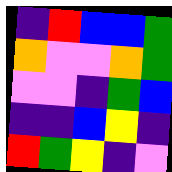[["indigo", "red", "blue", "blue", "green"], ["orange", "violet", "violet", "orange", "green"], ["violet", "violet", "indigo", "green", "blue"], ["indigo", "indigo", "blue", "yellow", "indigo"], ["red", "green", "yellow", "indigo", "violet"]]